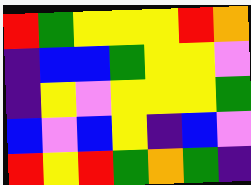[["red", "green", "yellow", "yellow", "yellow", "red", "orange"], ["indigo", "blue", "blue", "green", "yellow", "yellow", "violet"], ["indigo", "yellow", "violet", "yellow", "yellow", "yellow", "green"], ["blue", "violet", "blue", "yellow", "indigo", "blue", "violet"], ["red", "yellow", "red", "green", "orange", "green", "indigo"]]